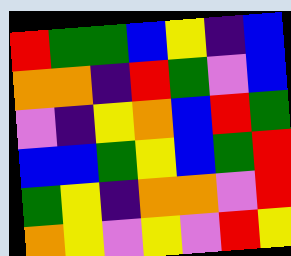[["red", "green", "green", "blue", "yellow", "indigo", "blue"], ["orange", "orange", "indigo", "red", "green", "violet", "blue"], ["violet", "indigo", "yellow", "orange", "blue", "red", "green"], ["blue", "blue", "green", "yellow", "blue", "green", "red"], ["green", "yellow", "indigo", "orange", "orange", "violet", "red"], ["orange", "yellow", "violet", "yellow", "violet", "red", "yellow"]]